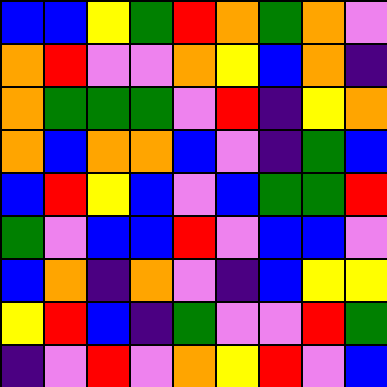[["blue", "blue", "yellow", "green", "red", "orange", "green", "orange", "violet"], ["orange", "red", "violet", "violet", "orange", "yellow", "blue", "orange", "indigo"], ["orange", "green", "green", "green", "violet", "red", "indigo", "yellow", "orange"], ["orange", "blue", "orange", "orange", "blue", "violet", "indigo", "green", "blue"], ["blue", "red", "yellow", "blue", "violet", "blue", "green", "green", "red"], ["green", "violet", "blue", "blue", "red", "violet", "blue", "blue", "violet"], ["blue", "orange", "indigo", "orange", "violet", "indigo", "blue", "yellow", "yellow"], ["yellow", "red", "blue", "indigo", "green", "violet", "violet", "red", "green"], ["indigo", "violet", "red", "violet", "orange", "yellow", "red", "violet", "blue"]]